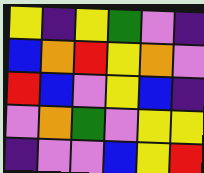[["yellow", "indigo", "yellow", "green", "violet", "indigo"], ["blue", "orange", "red", "yellow", "orange", "violet"], ["red", "blue", "violet", "yellow", "blue", "indigo"], ["violet", "orange", "green", "violet", "yellow", "yellow"], ["indigo", "violet", "violet", "blue", "yellow", "red"]]